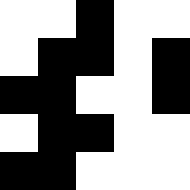[["white", "white", "black", "white", "white"], ["white", "black", "black", "white", "black"], ["black", "black", "white", "white", "black"], ["white", "black", "black", "white", "white"], ["black", "black", "white", "white", "white"]]